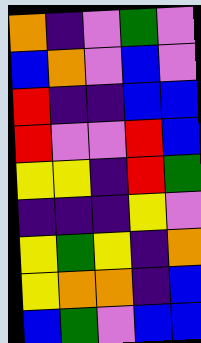[["orange", "indigo", "violet", "green", "violet"], ["blue", "orange", "violet", "blue", "violet"], ["red", "indigo", "indigo", "blue", "blue"], ["red", "violet", "violet", "red", "blue"], ["yellow", "yellow", "indigo", "red", "green"], ["indigo", "indigo", "indigo", "yellow", "violet"], ["yellow", "green", "yellow", "indigo", "orange"], ["yellow", "orange", "orange", "indigo", "blue"], ["blue", "green", "violet", "blue", "blue"]]